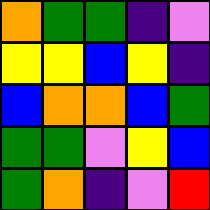[["orange", "green", "green", "indigo", "violet"], ["yellow", "yellow", "blue", "yellow", "indigo"], ["blue", "orange", "orange", "blue", "green"], ["green", "green", "violet", "yellow", "blue"], ["green", "orange", "indigo", "violet", "red"]]